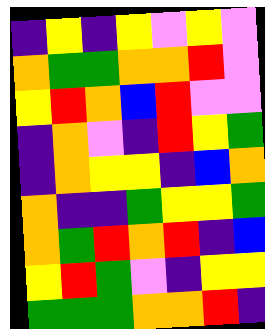[["indigo", "yellow", "indigo", "yellow", "violet", "yellow", "violet"], ["orange", "green", "green", "orange", "orange", "red", "violet"], ["yellow", "red", "orange", "blue", "red", "violet", "violet"], ["indigo", "orange", "violet", "indigo", "red", "yellow", "green"], ["indigo", "orange", "yellow", "yellow", "indigo", "blue", "orange"], ["orange", "indigo", "indigo", "green", "yellow", "yellow", "green"], ["orange", "green", "red", "orange", "red", "indigo", "blue"], ["yellow", "red", "green", "violet", "indigo", "yellow", "yellow"], ["green", "green", "green", "orange", "orange", "red", "indigo"]]